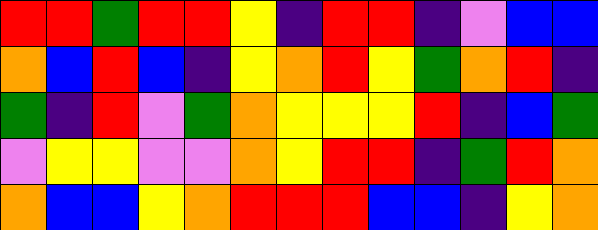[["red", "red", "green", "red", "red", "yellow", "indigo", "red", "red", "indigo", "violet", "blue", "blue"], ["orange", "blue", "red", "blue", "indigo", "yellow", "orange", "red", "yellow", "green", "orange", "red", "indigo"], ["green", "indigo", "red", "violet", "green", "orange", "yellow", "yellow", "yellow", "red", "indigo", "blue", "green"], ["violet", "yellow", "yellow", "violet", "violet", "orange", "yellow", "red", "red", "indigo", "green", "red", "orange"], ["orange", "blue", "blue", "yellow", "orange", "red", "red", "red", "blue", "blue", "indigo", "yellow", "orange"]]